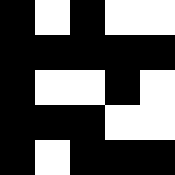[["black", "white", "black", "white", "white"], ["black", "black", "black", "black", "black"], ["black", "white", "white", "black", "white"], ["black", "black", "black", "white", "white"], ["black", "white", "black", "black", "black"]]